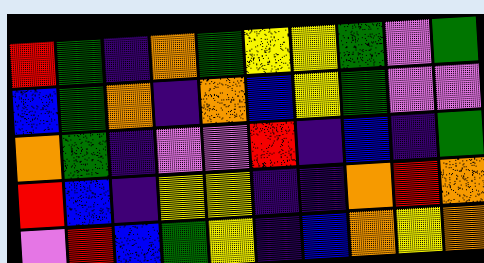[["red", "green", "indigo", "orange", "green", "yellow", "yellow", "green", "violet", "green"], ["blue", "green", "orange", "indigo", "orange", "blue", "yellow", "green", "violet", "violet"], ["orange", "green", "indigo", "violet", "violet", "red", "indigo", "blue", "indigo", "green"], ["red", "blue", "indigo", "yellow", "yellow", "indigo", "indigo", "orange", "red", "orange"], ["violet", "red", "blue", "green", "yellow", "indigo", "blue", "orange", "yellow", "orange"]]